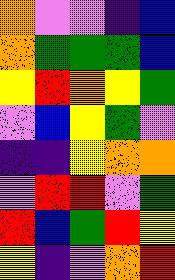[["orange", "violet", "violet", "indigo", "blue"], ["orange", "green", "green", "green", "blue"], ["yellow", "red", "orange", "yellow", "green"], ["violet", "blue", "yellow", "green", "violet"], ["indigo", "indigo", "yellow", "orange", "orange"], ["violet", "red", "red", "violet", "green"], ["red", "blue", "green", "red", "yellow"], ["yellow", "indigo", "violet", "orange", "red"]]